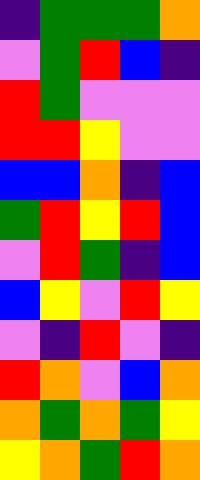[["indigo", "green", "green", "green", "orange"], ["violet", "green", "red", "blue", "indigo"], ["red", "green", "violet", "violet", "violet"], ["red", "red", "yellow", "violet", "violet"], ["blue", "blue", "orange", "indigo", "blue"], ["green", "red", "yellow", "red", "blue"], ["violet", "red", "green", "indigo", "blue"], ["blue", "yellow", "violet", "red", "yellow"], ["violet", "indigo", "red", "violet", "indigo"], ["red", "orange", "violet", "blue", "orange"], ["orange", "green", "orange", "green", "yellow"], ["yellow", "orange", "green", "red", "orange"]]